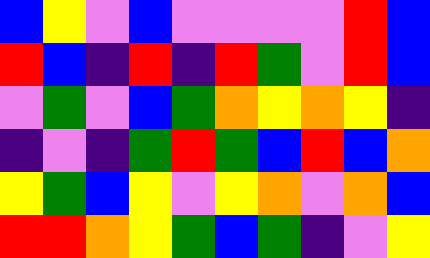[["blue", "yellow", "violet", "blue", "violet", "violet", "violet", "violet", "red", "blue"], ["red", "blue", "indigo", "red", "indigo", "red", "green", "violet", "red", "blue"], ["violet", "green", "violet", "blue", "green", "orange", "yellow", "orange", "yellow", "indigo"], ["indigo", "violet", "indigo", "green", "red", "green", "blue", "red", "blue", "orange"], ["yellow", "green", "blue", "yellow", "violet", "yellow", "orange", "violet", "orange", "blue"], ["red", "red", "orange", "yellow", "green", "blue", "green", "indigo", "violet", "yellow"]]